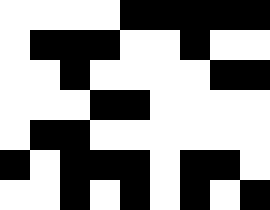[["white", "white", "white", "white", "black", "black", "black", "black", "black"], ["white", "black", "black", "black", "white", "white", "black", "white", "white"], ["white", "white", "black", "white", "white", "white", "white", "black", "black"], ["white", "white", "white", "black", "black", "white", "white", "white", "white"], ["white", "black", "black", "white", "white", "white", "white", "white", "white"], ["black", "white", "black", "black", "black", "white", "black", "black", "white"], ["white", "white", "black", "white", "black", "white", "black", "white", "black"]]